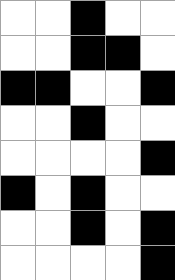[["white", "white", "black", "white", "white"], ["white", "white", "black", "black", "white"], ["black", "black", "white", "white", "black"], ["white", "white", "black", "white", "white"], ["white", "white", "white", "white", "black"], ["black", "white", "black", "white", "white"], ["white", "white", "black", "white", "black"], ["white", "white", "white", "white", "black"]]